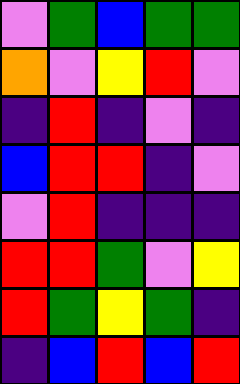[["violet", "green", "blue", "green", "green"], ["orange", "violet", "yellow", "red", "violet"], ["indigo", "red", "indigo", "violet", "indigo"], ["blue", "red", "red", "indigo", "violet"], ["violet", "red", "indigo", "indigo", "indigo"], ["red", "red", "green", "violet", "yellow"], ["red", "green", "yellow", "green", "indigo"], ["indigo", "blue", "red", "blue", "red"]]